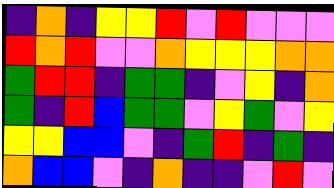[["indigo", "orange", "indigo", "yellow", "yellow", "red", "violet", "red", "violet", "violet", "violet"], ["red", "orange", "red", "violet", "violet", "orange", "yellow", "yellow", "yellow", "orange", "orange"], ["green", "red", "red", "indigo", "green", "green", "indigo", "violet", "yellow", "indigo", "orange"], ["green", "indigo", "red", "blue", "green", "green", "violet", "yellow", "green", "violet", "yellow"], ["yellow", "yellow", "blue", "blue", "violet", "indigo", "green", "red", "indigo", "green", "indigo"], ["orange", "blue", "blue", "violet", "indigo", "orange", "indigo", "indigo", "violet", "red", "violet"]]